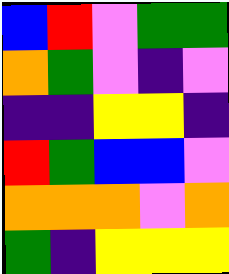[["blue", "red", "violet", "green", "green"], ["orange", "green", "violet", "indigo", "violet"], ["indigo", "indigo", "yellow", "yellow", "indigo"], ["red", "green", "blue", "blue", "violet"], ["orange", "orange", "orange", "violet", "orange"], ["green", "indigo", "yellow", "yellow", "yellow"]]